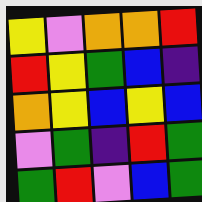[["yellow", "violet", "orange", "orange", "red"], ["red", "yellow", "green", "blue", "indigo"], ["orange", "yellow", "blue", "yellow", "blue"], ["violet", "green", "indigo", "red", "green"], ["green", "red", "violet", "blue", "green"]]